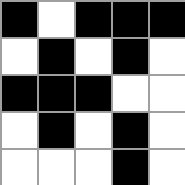[["black", "white", "black", "black", "black"], ["white", "black", "white", "black", "white"], ["black", "black", "black", "white", "white"], ["white", "black", "white", "black", "white"], ["white", "white", "white", "black", "white"]]